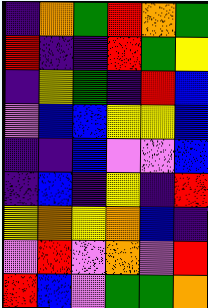[["indigo", "orange", "green", "red", "orange", "green"], ["red", "indigo", "indigo", "red", "green", "yellow"], ["indigo", "yellow", "green", "indigo", "red", "blue"], ["violet", "blue", "blue", "yellow", "yellow", "blue"], ["indigo", "indigo", "blue", "violet", "violet", "blue"], ["indigo", "blue", "indigo", "yellow", "indigo", "red"], ["yellow", "orange", "yellow", "orange", "blue", "indigo"], ["violet", "red", "violet", "orange", "violet", "red"], ["red", "blue", "violet", "green", "green", "orange"]]